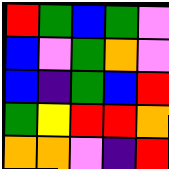[["red", "green", "blue", "green", "violet"], ["blue", "violet", "green", "orange", "violet"], ["blue", "indigo", "green", "blue", "red"], ["green", "yellow", "red", "red", "orange"], ["orange", "orange", "violet", "indigo", "red"]]